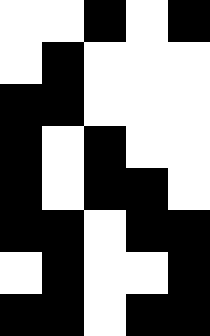[["white", "white", "black", "white", "black"], ["white", "black", "white", "white", "white"], ["black", "black", "white", "white", "white"], ["black", "white", "black", "white", "white"], ["black", "white", "black", "black", "white"], ["black", "black", "white", "black", "black"], ["white", "black", "white", "white", "black"], ["black", "black", "white", "black", "black"]]